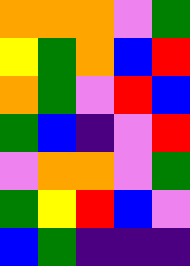[["orange", "orange", "orange", "violet", "green"], ["yellow", "green", "orange", "blue", "red"], ["orange", "green", "violet", "red", "blue"], ["green", "blue", "indigo", "violet", "red"], ["violet", "orange", "orange", "violet", "green"], ["green", "yellow", "red", "blue", "violet"], ["blue", "green", "indigo", "indigo", "indigo"]]